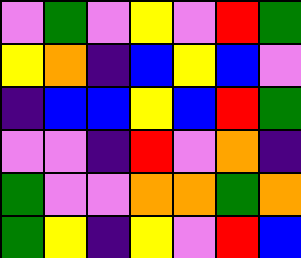[["violet", "green", "violet", "yellow", "violet", "red", "green"], ["yellow", "orange", "indigo", "blue", "yellow", "blue", "violet"], ["indigo", "blue", "blue", "yellow", "blue", "red", "green"], ["violet", "violet", "indigo", "red", "violet", "orange", "indigo"], ["green", "violet", "violet", "orange", "orange", "green", "orange"], ["green", "yellow", "indigo", "yellow", "violet", "red", "blue"]]